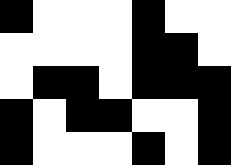[["black", "white", "white", "white", "black", "white", "white"], ["white", "white", "white", "white", "black", "black", "white"], ["white", "black", "black", "white", "black", "black", "black"], ["black", "white", "black", "black", "white", "white", "black"], ["black", "white", "white", "white", "black", "white", "black"]]